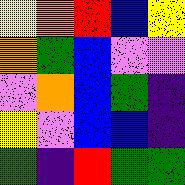[["yellow", "orange", "red", "blue", "yellow"], ["orange", "green", "blue", "violet", "violet"], ["violet", "orange", "blue", "green", "indigo"], ["yellow", "violet", "blue", "blue", "indigo"], ["green", "indigo", "red", "green", "green"]]